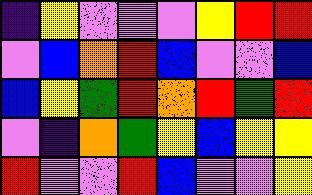[["indigo", "yellow", "violet", "violet", "violet", "yellow", "red", "red"], ["violet", "blue", "orange", "red", "blue", "violet", "violet", "blue"], ["blue", "yellow", "green", "red", "orange", "red", "green", "red"], ["violet", "indigo", "orange", "green", "yellow", "blue", "yellow", "yellow"], ["red", "violet", "violet", "red", "blue", "violet", "violet", "yellow"]]